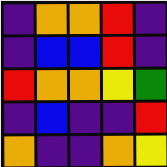[["indigo", "orange", "orange", "red", "indigo"], ["indigo", "blue", "blue", "red", "indigo"], ["red", "orange", "orange", "yellow", "green"], ["indigo", "blue", "indigo", "indigo", "red"], ["orange", "indigo", "indigo", "orange", "yellow"]]